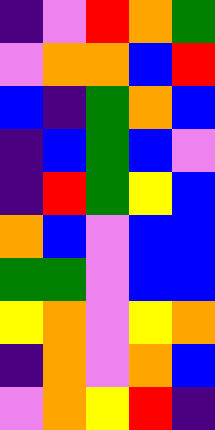[["indigo", "violet", "red", "orange", "green"], ["violet", "orange", "orange", "blue", "red"], ["blue", "indigo", "green", "orange", "blue"], ["indigo", "blue", "green", "blue", "violet"], ["indigo", "red", "green", "yellow", "blue"], ["orange", "blue", "violet", "blue", "blue"], ["green", "green", "violet", "blue", "blue"], ["yellow", "orange", "violet", "yellow", "orange"], ["indigo", "orange", "violet", "orange", "blue"], ["violet", "orange", "yellow", "red", "indigo"]]